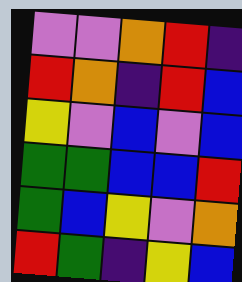[["violet", "violet", "orange", "red", "indigo"], ["red", "orange", "indigo", "red", "blue"], ["yellow", "violet", "blue", "violet", "blue"], ["green", "green", "blue", "blue", "red"], ["green", "blue", "yellow", "violet", "orange"], ["red", "green", "indigo", "yellow", "blue"]]